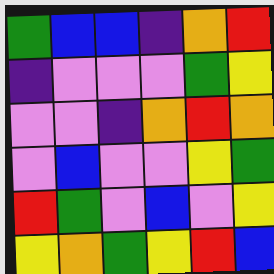[["green", "blue", "blue", "indigo", "orange", "red"], ["indigo", "violet", "violet", "violet", "green", "yellow"], ["violet", "violet", "indigo", "orange", "red", "orange"], ["violet", "blue", "violet", "violet", "yellow", "green"], ["red", "green", "violet", "blue", "violet", "yellow"], ["yellow", "orange", "green", "yellow", "red", "blue"]]